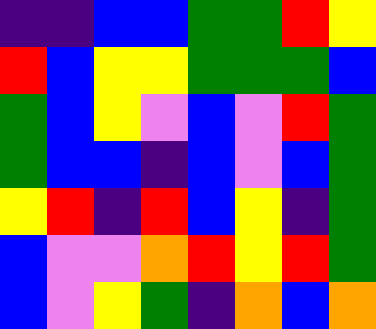[["indigo", "indigo", "blue", "blue", "green", "green", "red", "yellow"], ["red", "blue", "yellow", "yellow", "green", "green", "green", "blue"], ["green", "blue", "yellow", "violet", "blue", "violet", "red", "green"], ["green", "blue", "blue", "indigo", "blue", "violet", "blue", "green"], ["yellow", "red", "indigo", "red", "blue", "yellow", "indigo", "green"], ["blue", "violet", "violet", "orange", "red", "yellow", "red", "green"], ["blue", "violet", "yellow", "green", "indigo", "orange", "blue", "orange"]]